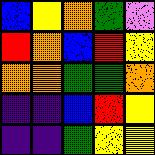[["blue", "yellow", "orange", "green", "violet"], ["red", "orange", "blue", "red", "yellow"], ["orange", "orange", "green", "green", "orange"], ["indigo", "indigo", "blue", "red", "yellow"], ["indigo", "indigo", "green", "yellow", "yellow"]]